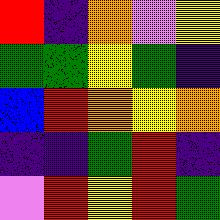[["red", "indigo", "orange", "violet", "yellow"], ["green", "green", "yellow", "green", "indigo"], ["blue", "red", "orange", "yellow", "orange"], ["indigo", "indigo", "green", "red", "indigo"], ["violet", "red", "yellow", "red", "green"]]